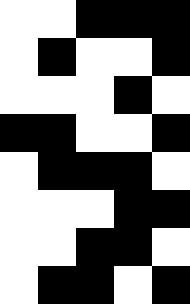[["white", "white", "black", "black", "black"], ["white", "black", "white", "white", "black"], ["white", "white", "white", "black", "white"], ["black", "black", "white", "white", "black"], ["white", "black", "black", "black", "white"], ["white", "white", "white", "black", "black"], ["white", "white", "black", "black", "white"], ["white", "black", "black", "white", "black"]]